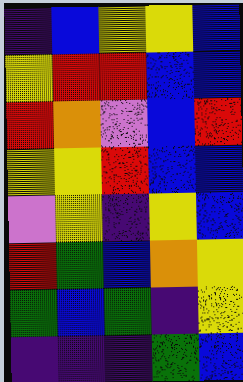[["indigo", "blue", "yellow", "yellow", "blue"], ["yellow", "red", "red", "blue", "blue"], ["red", "orange", "violet", "blue", "red"], ["yellow", "yellow", "red", "blue", "blue"], ["violet", "yellow", "indigo", "yellow", "blue"], ["red", "green", "blue", "orange", "yellow"], ["green", "blue", "green", "indigo", "yellow"], ["indigo", "indigo", "indigo", "green", "blue"]]